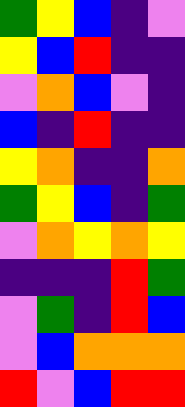[["green", "yellow", "blue", "indigo", "violet"], ["yellow", "blue", "red", "indigo", "indigo"], ["violet", "orange", "blue", "violet", "indigo"], ["blue", "indigo", "red", "indigo", "indigo"], ["yellow", "orange", "indigo", "indigo", "orange"], ["green", "yellow", "blue", "indigo", "green"], ["violet", "orange", "yellow", "orange", "yellow"], ["indigo", "indigo", "indigo", "red", "green"], ["violet", "green", "indigo", "red", "blue"], ["violet", "blue", "orange", "orange", "orange"], ["red", "violet", "blue", "red", "red"]]